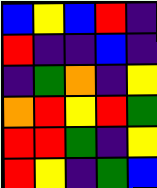[["blue", "yellow", "blue", "red", "indigo"], ["red", "indigo", "indigo", "blue", "indigo"], ["indigo", "green", "orange", "indigo", "yellow"], ["orange", "red", "yellow", "red", "green"], ["red", "red", "green", "indigo", "yellow"], ["red", "yellow", "indigo", "green", "blue"]]